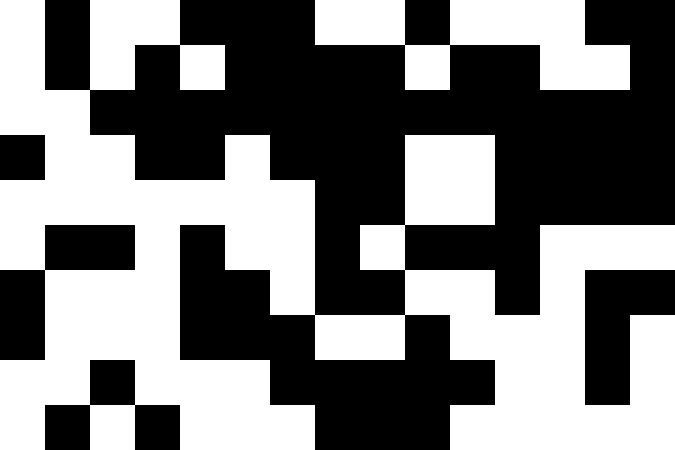[["white", "black", "white", "white", "black", "black", "black", "white", "white", "black", "white", "white", "white", "black", "black"], ["white", "black", "white", "black", "white", "black", "black", "black", "black", "white", "black", "black", "white", "white", "black"], ["white", "white", "black", "black", "black", "black", "black", "black", "black", "black", "black", "black", "black", "black", "black"], ["black", "white", "white", "black", "black", "white", "black", "black", "black", "white", "white", "black", "black", "black", "black"], ["white", "white", "white", "white", "white", "white", "white", "black", "black", "white", "white", "black", "black", "black", "black"], ["white", "black", "black", "white", "black", "white", "white", "black", "white", "black", "black", "black", "white", "white", "white"], ["black", "white", "white", "white", "black", "black", "white", "black", "black", "white", "white", "black", "white", "black", "black"], ["black", "white", "white", "white", "black", "black", "black", "white", "white", "black", "white", "white", "white", "black", "white"], ["white", "white", "black", "white", "white", "white", "black", "black", "black", "black", "black", "white", "white", "black", "white"], ["white", "black", "white", "black", "white", "white", "white", "black", "black", "black", "white", "white", "white", "white", "white"]]